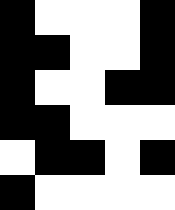[["black", "white", "white", "white", "black"], ["black", "black", "white", "white", "black"], ["black", "white", "white", "black", "black"], ["black", "black", "white", "white", "white"], ["white", "black", "black", "white", "black"], ["black", "white", "white", "white", "white"]]